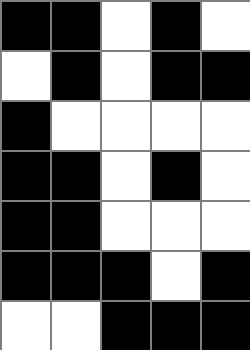[["black", "black", "white", "black", "white"], ["white", "black", "white", "black", "black"], ["black", "white", "white", "white", "white"], ["black", "black", "white", "black", "white"], ["black", "black", "white", "white", "white"], ["black", "black", "black", "white", "black"], ["white", "white", "black", "black", "black"]]